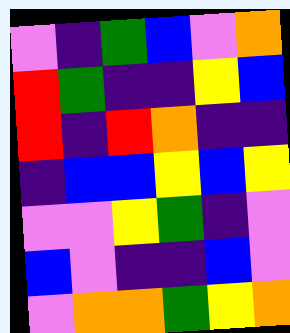[["violet", "indigo", "green", "blue", "violet", "orange"], ["red", "green", "indigo", "indigo", "yellow", "blue"], ["red", "indigo", "red", "orange", "indigo", "indigo"], ["indigo", "blue", "blue", "yellow", "blue", "yellow"], ["violet", "violet", "yellow", "green", "indigo", "violet"], ["blue", "violet", "indigo", "indigo", "blue", "violet"], ["violet", "orange", "orange", "green", "yellow", "orange"]]